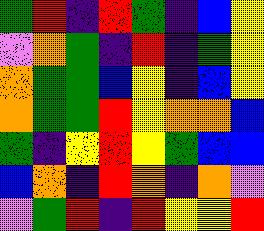[["green", "red", "indigo", "red", "green", "indigo", "blue", "yellow"], ["violet", "orange", "green", "indigo", "red", "indigo", "green", "yellow"], ["orange", "green", "green", "blue", "yellow", "indigo", "blue", "yellow"], ["orange", "green", "green", "red", "yellow", "orange", "orange", "blue"], ["green", "indigo", "yellow", "red", "yellow", "green", "blue", "blue"], ["blue", "orange", "indigo", "red", "orange", "indigo", "orange", "violet"], ["violet", "green", "red", "indigo", "red", "yellow", "yellow", "red"]]